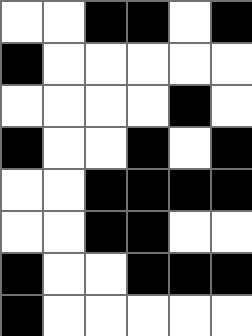[["white", "white", "black", "black", "white", "black"], ["black", "white", "white", "white", "white", "white"], ["white", "white", "white", "white", "black", "white"], ["black", "white", "white", "black", "white", "black"], ["white", "white", "black", "black", "black", "black"], ["white", "white", "black", "black", "white", "white"], ["black", "white", "white", "black", "black", "black"], ["black", "white", "white", "white", "white", "white"]]